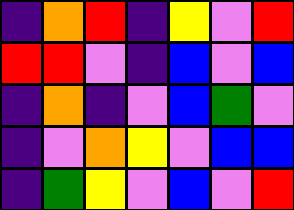[["indigo", "orange", "red", "indigo", "yellow", "violet", "red"], ["red", "red", "violet", "indigo", "blue", "violet", "blue"], ["indigo", "orange", "indigo", "violet", "blue", "green", "violet"], ["indigo", "violet", "orange", "yellow", "violet", "blue", "blue"], ["indigo", "green", "yellow", "violet", "blue", "violet", "red"]]